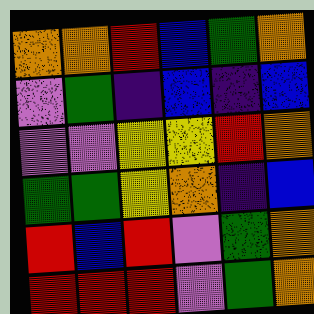[["orange", "orange", "red", "blue", "green", "orange"], ["violet", "green", "indigo", "blue", "indigo", "blue"], ["violet", "violet", "yellow", "yellow", "red", "orange"], ["green", "green", "yellow", "orange", "indigo", "blue"], ["red", "blue", "red", "violet", "green", "orange"], ["red", "red", "red", "violet", "green", "orange"]]